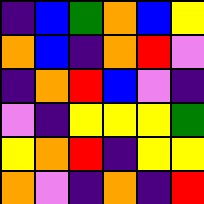[["indigo", "blue", "green", "orange", "blue", "yellow"], ["orange", "blue", "indigo", "orange", "red", "violet"], ["indigo", "orange", "red", "blue", "violet", "indigo"], ["violet", "indigo", "yellow", "yellow", "yellow", "green"], ["yellow", "orange", "red", "indigo", "yellow", "yellow"], ["orange", "violet", "indigo", "orange", "indigo", "red"]]